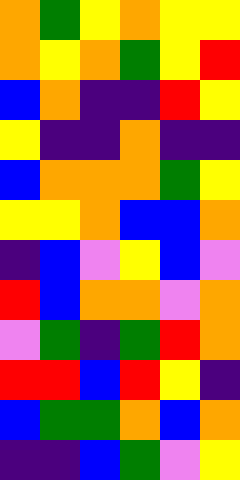[["orange", "green", "yellow", "orange", "yellow", "yellow"], ["orange", "yellow", "orange", "green", "yellow", "red"], ["blue", "orange", "indigo", "indigo", "red", "yellow"], ["yellow", "indigo", "indigo", "orange", "indigo", "indigo"], ["blue", "orange", "orange", "orange", "green", "yellow"], ["yellow", "yellow", "orange", "blue", "blue", "orange"], ["indigo", "blue", "violet", "yellow", "blue", "violet"], ["red", "blue", "orange", "orange", "violet", "orange"], ["violet", "green", "indigo", "green", "red", "orange"], ["red", "red", "blue", "red", "yellow", "indigo"], ["blue", "green", "green", "orange", "blue", "orange"], ["indigo", "indigo", "blue", "green", "violet", "yellow"]]